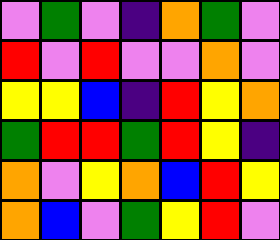[["violet", "green", "violet", "indigo", "orange", "green", "violet"], ["red", "violet", "red", "violet", "violet", "orange", "violet"], ["yellow", "yellow", "blue", "indigo", "red", "yellow", "orange"], ["green", "red", "red", "green", "red", "yellow", "indigo"], ["orange", "violet", "yellow", "orange", "blue", "red", "yellow"], ["orange", "blue", "violet", "green", "yellow", "red", "violet"]]